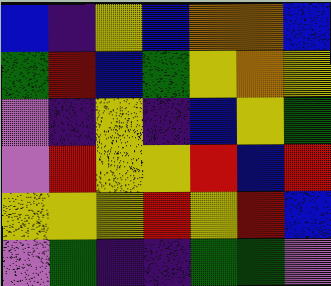[["blue", "indigo", "yellow", "blue", "orange", "orange", "blue"], ["green", "red", "blue", "green", "yellow", "orange", "yellow"], ["violet", "indigo", "yellow", "indigo", "blue", "yellow", "green"], ["violet", "red", "yellow", "yellow", "red", "blue", "red"], ["yellow", "yellow", "yellow", "red", "yellow", "red", "blue"], ["violet", "green", "indigo", "indigo", "green", "green", "violet"]]